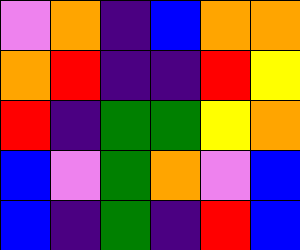[["violet", "orange", "indigo", "blue", "orange", "orange"], ["orange", "red", "indigo", "indigo", "red", "yellow"], ["red", "indigo", "green", "green", "yellow", "orange"], ["blue", "violet", "green", "orange", "violet", "blue"], ["blue", "indigo", "green", "indigo", "red", "blue"]]